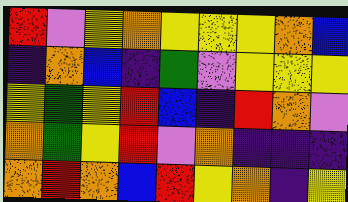[["red", "violet", "yellow", "orange", "yellow", "yellow", "yellow", "orange", "blue"], ["indigo", "orange", "blue", "indigo", "green", "violet", "yellow", "yellow", "yellow"], ["yellow", "green", "yellow", "red", "blue", "indigo", "red", "orange", "violet"], ["orange", "green", "yellow", "red", "violet", "orange", "indigo", "indigo", "indigo"], ["orange", "red", "orange", "blue", "red", "yellow", "orange", "indigo", "yellow"]]